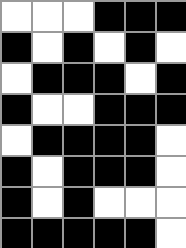[["white", "white", "white", "black", "black", "black"], ["black", "white", "black", "white", "black", "white"], ["white", "black", "black", "black", "white", "black"], ["black", "white", "white", "black", "black", "black"], ["white", "black", "black", "black", "black", "white"], ["black", "white", "black", "black", "black", "white"], ["black", "white", "black", "white", "white", "white"], ["black", "black", "black", "black", "black", "white"]]